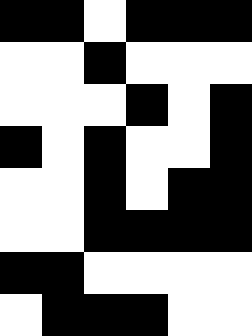[["black", "black", "white", "black", "black", "black"], ["white", "white", "black", "white", "white", "white"], ["white", "white", "white", "black", "white", "black"], ["black", "white", "black", "white", "white", "black"], ["white", "white", "black", "white", "black", "black"], ["white", "white", "black", "black", "black", "black"], ["black", "black", "white", "white", "white", "white"], ["white", "black", "black", "black", "white", "white"]]